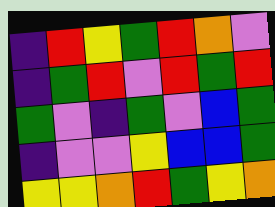[["indigo", "red", "yellow", "green", "red", "orange", "violet"], ["indigo", "green", "red", "violet", "red", "green", "red"], ["green", "violet", "indigo", "green", "violet", "blue", "green"], ["indigo", "violet", "violet", "yellow", "blue", "blue", "green"], ["yellow", "yellow", "orange", "red", "green", "yellow", "orange"]]